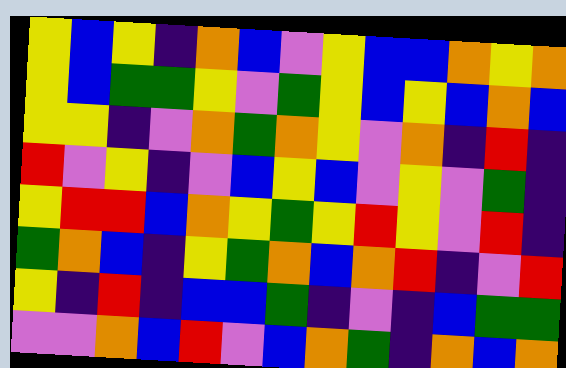[["yellow", "blue", "yellow", "indigo", "orange", "blue", "violet", "yellow", "blue", "blue", "orange", "yellow", "orange"], ["yellow", "blue", "green", "green", "yellow", "violet", "green", "yellow", "blue", "yellow", "blue", "orange", "blue"], ["yellow", "yellow", "indigo", "violet", "orange", "green", "orange", "yellow", "violet", "orange", "indigo", "red", "indigo"], ["red", "violet", "yellow", "indigo", "violet", "blue", "yellow", "blue", "violet", "yellow", "violet", "green", "indigo"], ["yellow", "red", "red", "blue", "orange", "yellow", "green", "yellow", "red", "yellow", "violet", "red", "indigo"], ["green", "orange", "blue", "indigo", "yellow", "green", "orange", "blue", "orange", "red", "indigo", "violet", "red"], ["yellow", "indigo", "red", "indigo", "blue", "blue", "green", "indigo", "violet", "indigo", "blue", "green", "green"], ["violet", "violet", "orange", "blue", "red", "violet", "blue", "orange", "green", "indigo", "orange", "blue", "orange"]]